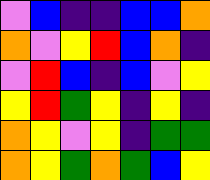[["violet", "blue", "indigo", "indigo", "blue", "blue", "orange"], ["orange", "violet", "yellow", "red", "blue", "orange", "indigo"], ["violet", "red", "blue", "indigo", "blue", "violet", "yellow"], ["yellow", "red", "green", "yellow", "indigo", "yellow", "indigo"], ["orange", "yellow", "violet", "yellow", "indigo", "green", "green"], ["orange", "yellow", "green", "orange", "green", "blue", "yellow"]]